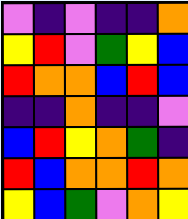[["violet", "indigo", "violet", "indigo", "indigo", "orange"], ["yellow", "red", "violet", "green", "yellow", "blue"], ["red", "orange", "orange", "blue", "red", "blue"], ["indigo", "indigo", "orange", "indigo", "indigo", "violet"], ["blue", "red", "yellow", "orange", "green", "indigo"], ["red", "blue", "orange", "orange", "red", "orange"], ["yellow", "blue", "green", "violet", "orange", "yellow"]]